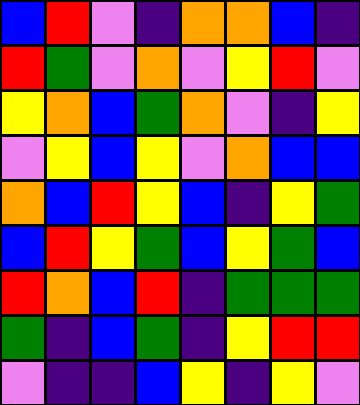[["blue", "red", "violet", "indigo", "orange", "orange", "blue", "indigo"], ["red", "green", "violet", "orange", "violet", "yellow", "red", "violet"], ["yellow", "orange", "blue", "green", "orange", "violet", "indigo", "yellow"], ["violet", "yellow", "blue", "yellow", "violet", "orange", "blue", "blue"], ["orange", "blue", "red", "yellow", "blue", "indigo", "yellow", "green"], ["blue", "red", "yellow", "green", "blue", "yellow", "green", "blue"], ["red", "orange", "blue", "red", "indigo", "green", "green", "green"], ["green", "indigo", "blue", "green", "indigo", "yellow", "red", "red"], ["violet", "indigo", "indigo", "blue", "yellow", "indigo", "yellow", "violet"]]